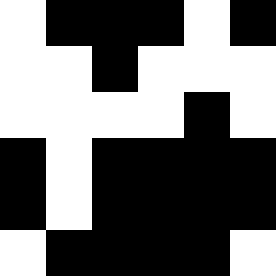[["white", "black", "black", "black", "white", "black"], ["white", "white", "black", "white", "white", "white"], ["white", "white", "white", "white", "black", "white"], ["black", "white", "black", "black", "black", "black"], ["black", "white", "black", "black", "black", "black"], ["white", "black", "black", "black", "black", "white"]]